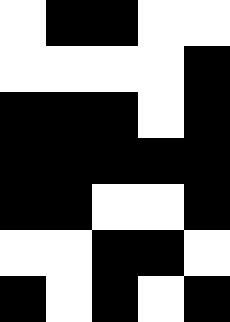[["white", "black", "black", "white", "white"], ["white", "white", "white", "white", "black"], ["black", "black", "black", "white", "black"], ["black", "black", "black", "black", "black"], ["black", "black", "white", "white", "black"], ["white", "white", "black", "black", "white"], ["black", "white", "black", "white", "black"]]